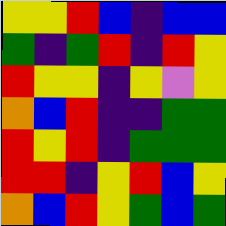[["yellow", "yellow", "red", "blue", "indigo", "blue", "blue"], ["green", "indigo", "green", "red", "indigo", "red", "yellow"], ["red", "yellow", "yellow", "indigo", "yellow", "violet", "yellow"], ["orange", "blue", "red", "indigo", "indigo", "green", "green"], ["red", "yellow", "red", "indigo", "green", "green", "green"], ["red", "red", "indigo", "yellow", "red", "blue", "yellow"], ["orange", "blue", "red", "yellow", "green", "blue", "green"]]